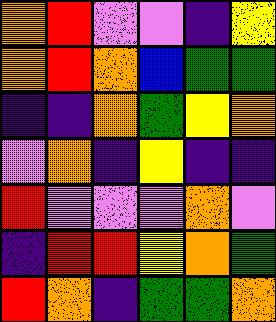[["orange", "red", "violet", "violet", "indigo", "yellow"], ["orange", "red", "orange", "blue", "green", "green"], ["indigo", "indigo", "orange", "green", "yellow", "orange"], ["violet", "orange", "indigo", "yellow", "indigo", "indigo"], ["red", "violet", "violet", "violet", "orange", "violet"], ["indigo", "red", "red", "yellow", "orange", "green"], ["red", "orange", "indigo", "green", "green", "orange"]]